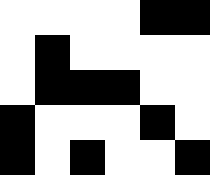[["white", "white", "white", "white", "black", "black"], ["white", "black", "white", "white", "white", "white"], ["white", "black", "black", "black", "white", "white"], ["black", "white", "white", "white", "black", "white"], ["black", "white", "black", "white", "white", "black"]]